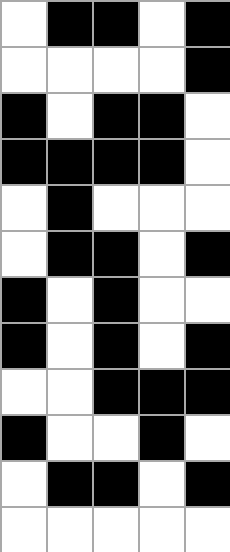[["white", "black", "black", "white", "black"], ["white", "white", "white", "white", "black"], ["black", "white", "black", "black", "white"], ["black", "black", "black", "black", "white"], ["white", "black", "white", "white", "white"], ["white", "black", "black", "white", "black"], ["black", "white", "black", "white", "white"], ["black", "white", "black", "white", "black"], ["white", "white", "black", "black", "black"], ["black", "white", "white", "black", "white"], ["white", "black", "black", "white", "black"], ["white", "white", "white", "white", "white"]]